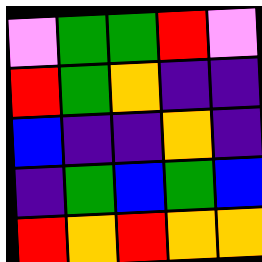[["violet", "green", "green", "red", "violet"], ["red", "green", "orange", "indigo", "indigo"], ["blue", "indigo", "indigo", "orange", "indigo"], ["indigo", "green", "blue", "green", "blue"], ["red", "orange", "red", "orange", "orange"]]